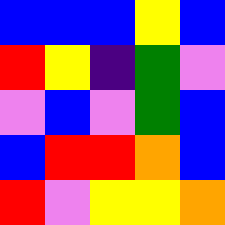[["blue", "blue", "blue", "yellow", "blue"], ["red", "yellow", "indigo", "green", "violet"], ["violet", "blue", "violet", "green", "blue"], ["blue", "red", "red", "orange", "blue"], ["red", "violet", "yellow", "yellow", "orange"]]